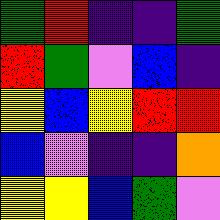[["green", "red", "indigo", "indigo", "green"], ["red", "green", "violet", "blue", "indigo"], ["yellow", "blue", "yellow", "red", "red"], ["blue", "violet", "indigo", "indigo", "orange"], ["yellow", "yellow", "blue", "green", "violet"]]